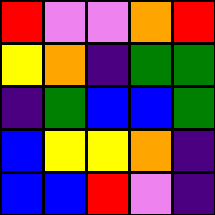[["red", "violet", "violet", "orange", "red"], ["yellow", "orange", "indigo", "green", "green"], ["indigo", "green", "blue", "blue", "green"], ["blue", "yellow", "yellow", "orange", "indigo"], ["blue", "blue", "red", "violet", "indigo"]]